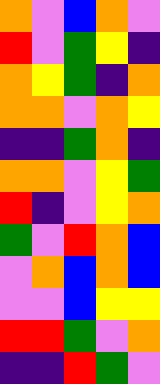[["orange", "violet", "blue", "orange", "violet"], ["red", "violet", "green", "yellow", "indigo"], ["orange", "yellow", "green", "indigo", "orange"], ["orange", "orange", "violet", "orange", "yellow"], ["indigo", "indigo", "green", "orange", "indigo"], ["orange", "orange", "violet", "yellow", "green"], ["red", "indigo", "violet", "yellow", "orange"], ["green", "violet", "red", "orange", "blue"], ["violet", "orange", "blue", "orange", "blue"], ["violet", "violet", "blue", "yellow", "yellow"], ["red", "red", "green", "violet", "orange"], ["indigo", "indigo", "red", "green", "violet"]]